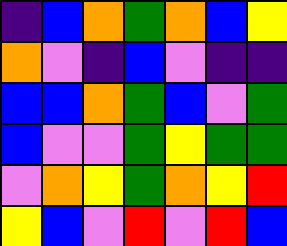[["indigo", "blue", "orange", "green", "orange", "blue", "yellow"], ["orange", "violet", "indigo", "blue", "violet", "indigo", "indigo"], ["blue", "blue", "orange", "green", "blue", "violet", "green"], ["blue", "violet", "violet", "green", "yellow", "green", "green"], ["violet", "orange", "yellow", "green", "orange", "yellow", "red"], ["yellow", "blue", "violet", "red", "violet", "red", "blue"]]